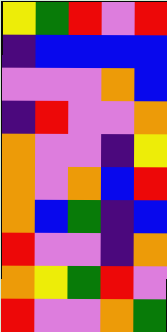[["yellow", "green", "red", "violet", "red"], ["indigo", "blue", "blue", "blue", "blue"], ["violet", "violet", "violet", "orange", "blue"], ["indigo", "red", "violet", "violet", "orange"], ["orange", "violet", "violet", "indigo", "yellow"], ["orange", "violet", "orange", "blue", "red"], ["orange", "blue", "green", "indigo", "blue"], ["red", "violet", "violet", "indigo", "orange"], ["orange", "yellow", "green", "red", "violet"], ["red", "violet", "violet", "orange", "green"]]